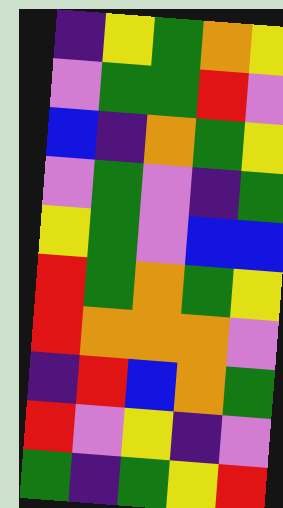[["indigo", "yellow", "green", "orange", "yellow"], ["violet", "green", "green", "red", "violet"], ["blue", "indigo", "orange", "green", "yellow"], ["violet", "green", "violet", "indigo", "green"], ["yellow", "green", "violet", "blue", "blue"], ["red", "green", "orange", "green", "yellow"], ["red", "orange", "orange", "orange", "violet"], ["indigo", "red", "blue", "orange", "green"], ["red", "violet", "yellow", "indigo", "violet"], ["green", "indigo", "green", "yellow", "red"]]